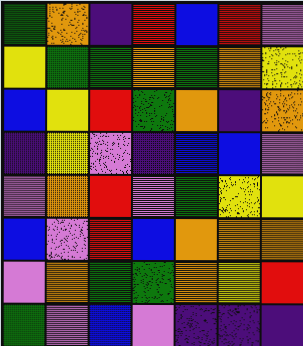[["green", "orange", "indigo", "red", "blue", "red", "violet"], ["yellow", "green", "green", "orange", "green", "orange", "yellow"], ["blue", "yellow", "red", "green", "orange", "indigo", "orange"], ["indigo", "yellow", "violet", "indigo", "blue", "blue", "violet"], ["violet", "orange", "red", "violet", "green", "yellow", "yellow"], ["blue", "violet", "red", "blue", "orange", "orange", "orange"], ["violet", "orange", "green", "green", "orange", "yellow", "red"], ["green", "violet", "blue", "violet", "indigo", "indigo", "indigo"]]